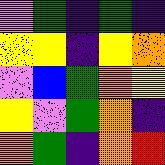[["violet", "green", "indigo", "green", "indigo"], ["yellow", "yellow", "indigo", "yellow", "orange"], ["violet", "blue", "green", "orange", "yellow"], ["yellow", "violet", "green", "orange", "indigo"], ["orange", "green", "indigo", "orange", "red"]]